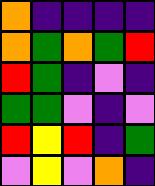[["orange", "indigo", "indigo", "indigo", "indigo"], ["orange", "green", "orange", "green", "red"], ["red", "green", "indigo", "violet", "indigo"], ["green", "green", "violet", "indigo", "violet"], ["red", "yellow", "red", "indigo", "green"], ["violet", "yellow", "violet", "orange", "indigo"]]